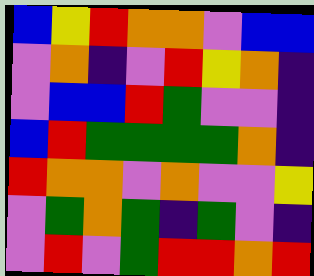[["blue", "yellow", "red", "orange", "orange", "violet", "blue", "blue"], ["violet", "orange", "indigo", "violet", "red", "yellow", "orange", "indigo"], ["violet", "blue", "blue", "red", "green", "violet", "violet", "indigo"], ["blue", "red", "green", "green", "green", "green", "orange", "indigo"], ["red", "orange", "orange", "violet", "orange", "violet", "violet", "yellow"], ["violet", "green", "orange", "green", "indigo", "green", "violet", "indigo"], ["violet", "red", "violet", "green", "red", "red", "orange", "red"]]